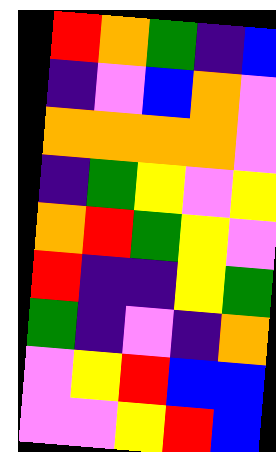[["red", "orange", "green", "indigo", "blue"], ["indigo", "violet", "blue", "orange", "violet"], ["orange", "orange", "orange", "orange", "violet"], ["indigo", "green", "yellow", "violet", "yellow"], ["orange", "red", "green", "yellow", "violet"], ["red", "indigo", "indigo", "yellow", "green"], ["green", "indigo", "violet", "indigo", "orange"], ["violet", "yellow", "red", "blue", "blue"], ["violet", "violet", "yellow", "red", "blue"]]